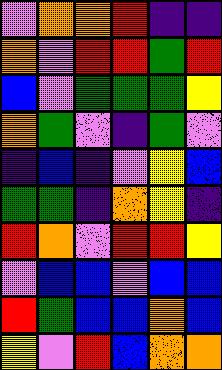[["violet", "orange", "orange", "red", "indigo", "indigo"], ["orange", "violet", "red", "red", "green", "red"], ["blue", "violet", "green", "green", "green", "yellow"], ["orange", "green", "violet", "indigo", "green", "violet"], ["indigo", "blue", "indigo", "violet", "yellow", "blue"], ["green", "green", "indigo", "orange", "yellow", "indigo"], ["red", "orange", "violet", "red", "red", "yellow"], ["violet", "blue", "blue", "violet", "blue", "blue"], ["red", "green", "blue", "blue", "orange", "blue"], ["yellow", "violet", "red", "blue", "orange", "orange"]]